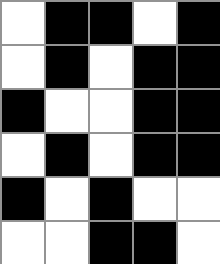[["white", "black", "black", "white", "black"], ["white", "black", "white", "black", "black"], ["black", "white", "white", "black", "black"], ["white", "black", "white", "black", "black"], ["black", "white", "black", "white", "white"], ["white", "white", "black", "black", "white"]]